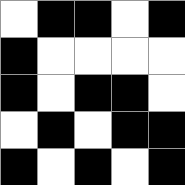[["white", "black", "black", "white", "black"], ["black", "white", "white", "white", "white"], ["black", "white", "black", "black", "white"], ["white", "black", "white", "black", "black"], ["black", "white", "black", "white", "black"]]